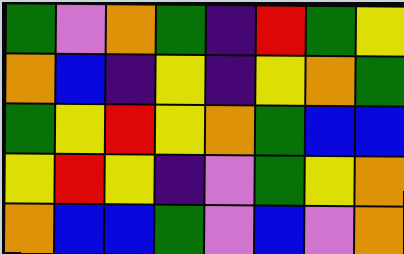[["green", "violet", "orange", "green", "indigo", "red", "green", "yellow"], ["orange", "blue", "indigo", "yellow", "indigo", "yellow", "orange", "green"], ["green", "yellow", "red", "yellow", "orange", "green", "blue", "blue"], ["yellow", "red", "yellow", "indigo", "violet", "green", "yellow", "orange"], ["orange", "blue", "blue", "green", "violet", "blue", "violet", "orange"]]